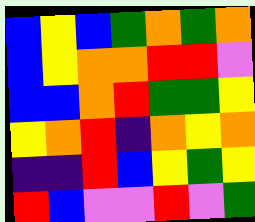[["blue", "yellow", "blue", "green", "orange", "green", "orange"], ["blue", "yellow", "orange", "orange", "red", "red", "violet"], ["blue", "blue", "orange", "red", "green", "green", "yellow"], ["yellow", "orange", "red", "indigo", "orange", "yellow", "orange"], ["indigo", "indigo", "red", "blue", "yellow", "green", "yellow"], ["red", "blue", "violet", "violet", "red", "violet", "green"]]